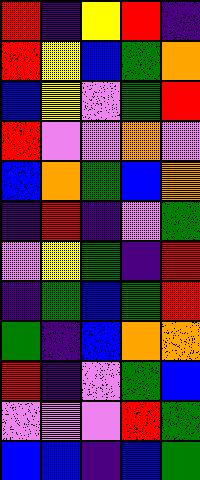[["red", "indigo", "yellow", "red", "indigo"], ["red", "yellow", "blue", "green", "orange"], ["blue", "yellow", "violet", "green", "red"], ["red", "violet", "violet", "orange", "violet"], ["blue", "orange", "green", "blue", "orange"], ["indigo", "red", "indigo", "violet", "green"], ["violet", "yellow", "green", "indigo", "red"], ["indigo", "green", "blue", "green", "red"], ["green", "indigo", "blue", "orange", "orange"], ["red", "indigo", "violet", "green", "blue"], ["violet", "violet", "violet", "red", "green"], ["blue", "blue", "indigo", "blue", "green"]]